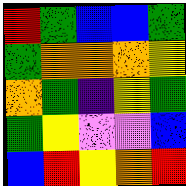[["red", "green", "blue", "blue", "green"], ["green", "orange", "orange", "orange", "yellow"], ["orange", "green", "indigo", "yellow", "green"], ["green", "yellow", "violet", "violet", "blue"], ["blue", "red", "yellow", "orange", "red"]]